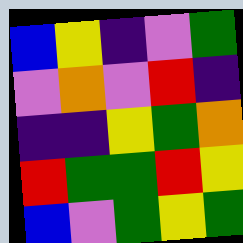[["blue", "yellow", "indigo", "violet", "green"], ["violet", "orange", "violet", "red", "indigo"], ["indigo", "indigo", "yellow", "green", "orange"], ["red", "green", "green", "red", "yellow"], ["blue", "violet", "green", "yellow", "green"]]